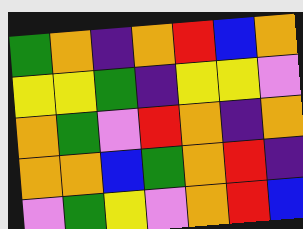[["green", "orange", "indigo", "orange", "red", "blue", "orange"], ["yellow", "yellow", "green", "indigo", "yellow", "yellow", "violet"], ["orange", "green", "violet", "red", "orange", "indigo", "orange"], ["orange", "orange", "blue", "green", "orange", "red", "indigo"], ["violet", "green", "yellow", "violet", "orange", "red", "blue"]]